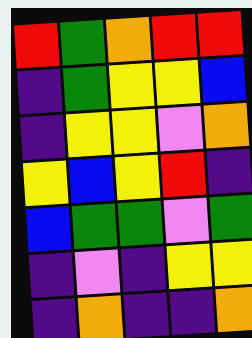[["red", "green", "orange", "red", "red"], ["indigo", "green", "yellow", "yellow", "blue"], ["indigo", "yellow", "yellow", "violet", "orange"], ["yellow", "blue", "yellow", "red", "indigo"], ["blue", "green", "green", "violet", "green"], ["indigo", "violet", "indigo", "yellow", "yellow"], ["indigo", "orange", "indigo", "indigo", "orange"]]